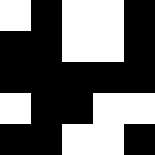[["white", "black", "white", "white", "black"], ["black", "black", "white", "white", "black"], ["black", "black", "black", "black", "black"], ["white", "black", "black", "white", "white"], ["black", "black", "white", "white", "black"]]